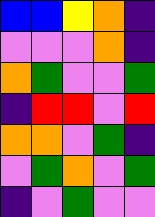[["blue", "blue", "yellow", "orange", "indigo"], ["violet", "violet", "violet", "orange", "indigo"], ["orange", "green", "violet", "violet", "green"], ["indigo", "red", "red", "violet", "red"], ["orange", "orange", "violet", "green", "indigo"], ["violet", "green", "orange", "violet", "green"], ["indigo", "violet", "green", "violet", "violet"]]